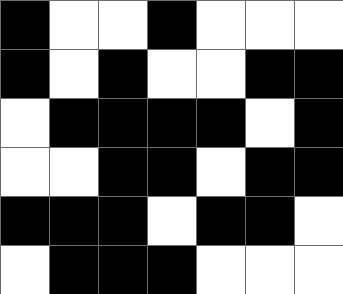[["black", "white", "white", "black", "white", "white", "white"], ["black", "white", "black", "white", "white", "black", "black"], ["white", "black", "black", "black", "black", "white", "black"], ["white", "white", "black", "black", "white", "black", "black"], ["black", "black", "black", "white", "black", "black", "white"], ["white", "black", "black", "black", "white", "white", "white"]]